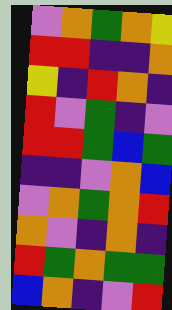[["violet", "orange", "green", "orange", "yellow"], ["red", "red", "indigo", "indigo", "orange"], ["yellow", "indigo", "red", "orange", "indigo"], ["red", "violet", "green", "indigo", "violet"], ["red", "red", "green", "blue", "green"], ["indigo", "indigo", "violet", "orange", "blue"], ["violet", "orange", "green", "orange", "red"], ["orange", "violet", "indigo", "orange", "indigo"], ["red", "green", "orange", "green", "green"], ["blue", "orange", "indigo", "violet", "red"]]